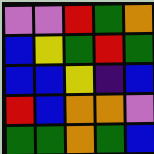[["violet", "violet", "red", "green", "orange"], ["blue", "yellow", "green", "red", "green"], ["blue", "blue", "yellow", "indigo", "blue"], ["red", "blue", "orange", "orange", "violet"], ["green", "green", "orange", "green", "blue"]]